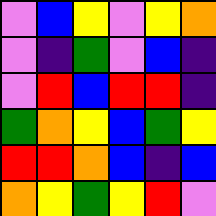[["violet", "blue", "yellow", "violet", "yellow", "orange"], ["violet", "indigo", "green", "violet", "blue", "indigo"], ["violet", "red", "blue", "red", "red", "indigo"], ["green", "orange", "yellow", "blue", "green", "yellow"], ["red", "red", "orange", "blue", "indigo", "blue"], ["orange", "yellow", "green", "yellow", "red", "violet"]]